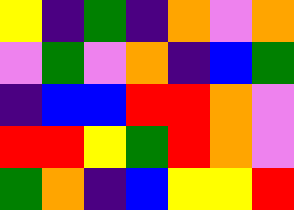[["yellow", "indigo", "green", "indigo", "orange", "violet", "orange"], ["violet", "green", "violet", "orange", "indigo", "blue", "green"], ["indigo", "blue", "blue", "red", "red", "orange", "violet"], ["red", "red", "yellow", "green", "red", "orange", "violet"], ["green", "orange", "indigo", "blue", "yellow", "yellow", "red"]]